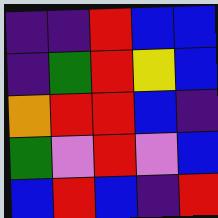[["indigo", "indigo", "red", "blue", "blue"], ["indigo", "green", "red", "yellow", "blue"], ["orange", "red", "red", "blue", "indigo"], ["green", "violet", "red", "violet", "blue"], ["blue", "red", "blue", "indigo", "red"]]